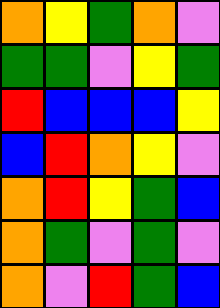[["orange", "yellow", "green", "orange", "violet"], ["green", "green", "violet", "yellow", "green"], ["red", "blue", "blue", "blue", "yellow"], ["blue", "red", "orange", "yellow", "violet"], ["orange", "red", "yellow", "green", "blue"], ["orange", "green", "violet", "green", "violet"], ["orange", "violet", "red", "green", "blue"]]